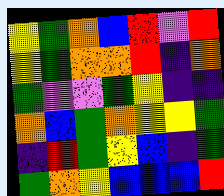[["yellow", "green", "orange", "blue", "red", "violet", "red"], ["yellow", "green", "orange", "orange", "red", "indigo", "orange"], ["green", "violet", "violet", "green", "yellow", "indigo", "indigo"], ["orange", "blue", "green", "orange", "yellow", "yellow", "green"], ["indigo", "red", "green", "yellow", "blue", "indigo", "green"], ["green", "orange", "yellow", "blue", "blue", "blue", "red"]]